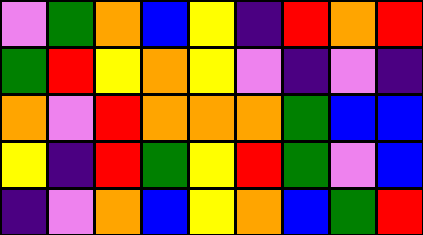[["violet", "green", "orange", "blue", "yellow", "indigo", "red", "orange", "red"], ["green", "red", "yellow", "orange", "yellow", "violet", "indigo", "violet", "indigo"], ["orange", "violet", "red", "orange", "orange", "orange", "green", "blue", "blue"], ["yellow", "indigo", "red", "green", "yellow", "red", "green", "violet", "blue"], ["indigo", "violet", "orange", "blue", "yellow", "orange", "blue", "green", "red"]]